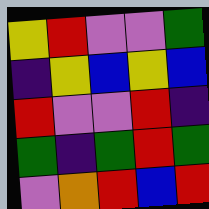[["yellow", "red", "violet", "violet", "green"], ["indigo", "yellow", "blue", "yellow", "blue"], ["red", "violet", "violet", "red", "indigo"], ["green", "indigo", "green", "red", "green"], ["violet", "orange", "red", "blue", "red"]]